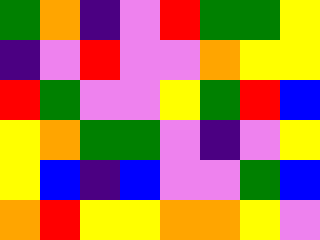[["green", "orange", "indigo", "violet", "red", "green", "green", "yellow"], ["indigo", "violet", "red", "violet", "violet", "orange", "yellow", "yellow"], ["red", "green", "violet", "violet", "yellow", "green", "red", "blue"], ["yellow", "orange", "green", "green", "violet", "indigo", "violet", "yellow"], ["yellow", "blue", "indigo", "blue", "violet", "violet", "green", "blue"], ["orange", "red", "yellow", "yellow", "orange", "orange", "yellow", "violet"]]